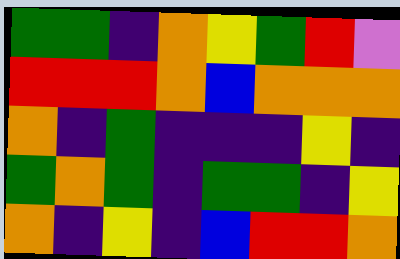[["green", "green", "indigo", "orange", "yellow", "green", "red", "violet"], ["red", "red", "red", "orange", "blue", "orange", "orange", "orange"], ["orange", "indigo", "green", "indigo", "indigo", "indigo", "yellow", "indigo"], ["green", "orange", "green", "indigo", "green", "green", "indigo", "yellow"], ["orange", "indigo", "yellow", "indigo", "blue", "red", "red", "orange"]]